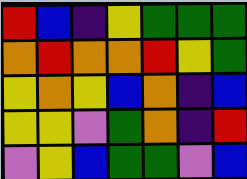[["red", "blue", "indigo", "yellow", "green", "green", "green"], ["orange", "red", "orange", "orange", "red", "yellow", "green"], ["yellow", "orange", "yellow", "blue", "orange", "indigo", "blue"], ["yellow", "yellow", "violet", "green", "orange", "indigo", "red"], ["violet", "yellow", "blue", "green", "green", "violet", "blue"]]